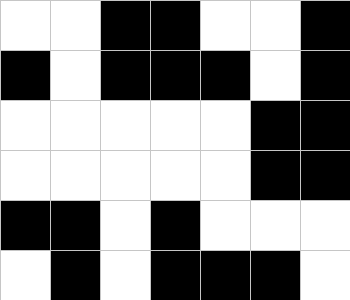[["white", "white", "black", "black", "white", "white", "black"], ["black", "white", "black", "black", "black", "white", "black"], ["white", "white", "white", "white", "white", "black", "black"], ["white", "white", "white", "white", "white", "black", "black"], ["black", "black", "white", "black", "white", "white", "white"], ["white", "black", "white", "black", "black", "black", "white"]]